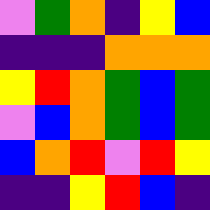[["violet", "green", "orange", "indigo", "yellow", "blue"], ["indigo", "indigo", "indigo", "orange", "orange", "orange"], ["yellow", "red", "orange", "green", "blue", "green"], ["violet", "blue", "orange", "green", "blue", "green"], ["blue", "orange", "red", "violet", "red", "yellow"], ["indigo", "indigo", "yellow", "red", "blue", "indigo"]]